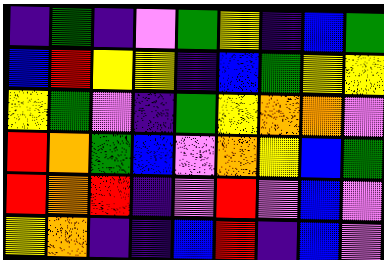[["indigo", "green", "indigo", "violet", "green", "yellow", "indigo", "blue", "green"], ["blue", "red", "yellow", "yellow", "indigo", "blue", "green", "yellow", "yellow"], ["yellow", "green", "violet", "indigo", "green", "yellow", "orange", "orange", "violet"], ["red", "orange", "green", "blue", "violet", "orange", "yellow", "blue", "green"], ["red", "orange", "red", "indigo", "violet", "red", "violet", "blue", "violet"], ["yellow", "orange", "indigo", "indigo", "blue", "red", "indigo", "blue", "violet"]]